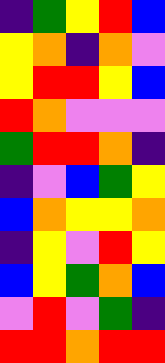[["indigo", "green", "yellow", "red", "blue"], ["yellow", "orange", "indigo", "orange", "violet"], ["yellow", "red", "red", "yellow", "blue"], ["red", "orange", "violet", "violet", "violet"], ["green", "red", "red", "orange", "indigo"], ["indigo", "violet", "blue", "green", "yellow"], ["blue", "orange", "yellow", "yellow", "orange"], ["indigo", "yellow", "violet", "red", "yellow"], ["blue", "yellow", "green", "orange", "blue"], ["violet", "red", "violet", "green", "indigo"], ["red", "red", "orange", "red", "red"]]